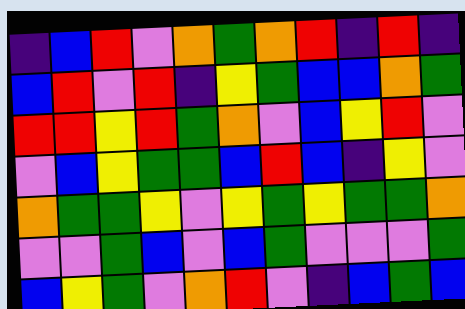[["indigo", "blue", "red", "violet", "orange", "green", "orange", "red", "indigo", "red", "indigo"], ["blue", "red", "violet", "red", "indigo", "yellow", "green", "blue", "blue", "orange", "green"], ["red", "red", "yellow", "red", "green", "orange", "violet", "blue", "yellow", "red", "violet"], ["violet", "blue", "yellow", "green", "green", "blue", "red", "blue", "indigo", "yellow", "violet"], ["orange", "green", "green", "yellow", "violet", "yellow", "green", "yellow", "green", "green", "orange"], ["violet", "violet", "green", "blue", "violet", "blue", "green", "violet", "violet", "violet", "green"], ["blue", "yellow", "green", "violet", "orange", "red", "violet", "indigo", "blue", "green", "blue"]]